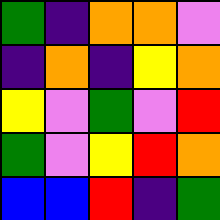[["green", "indigo", "orange", "orange", "violet"], ["indigo", "orange", "indigo", "yellow", "orange"], ["yellow", "violet", "green", "violet", "red"], ["green", "violet", "yellow", "red", "orange"], ["blue", "blue", "red", "indigo", "green"]]